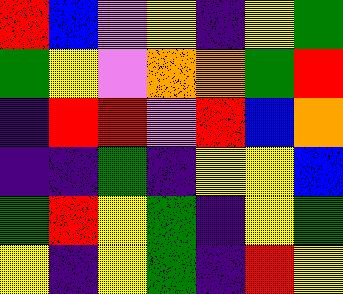[["red", "blue", "violet", "yellow", "indigo", "yellow", "green"], ["green", "yellow", "violet", "orange", "orange", "green", "red"], ["indigo", "red", "red", "violet", "red", "blue", "orange"], ["indigo", "indigo", "green", "indigo", "yellow", "yellow", "blue"], ["green", "red", "yellow", "green", "indigo", "yellow", "green"], ["yellow", "indigo", "yellow", "green", "indigo", "red", "yellow"]]